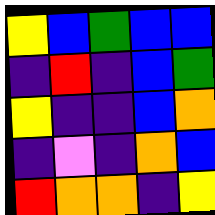[["yellow", "blue", "green", "blue", "blue"], ["indigo", "red", "indigo", "blue", "green"], ["yellow", "indigo", "indigo", "blue", "orange"], ["indigo", "violet", "indigo", "orange", "blue"], ["red", "orange", "orange", "indigo", "yellow"]]